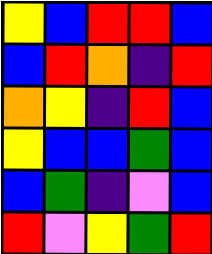[["yellow", "blue", "red", "red", "blue"], ["blue", "red", "orange", "indigo", "red"], ["orange", "yellow", "indigo", "red", "blue"], ["yellow", "blue", "blue", "green", "blue"], ["blue", "green", "indigo", "violet", "blue"], ["red", "violet", "yellow", "green", "red"]]